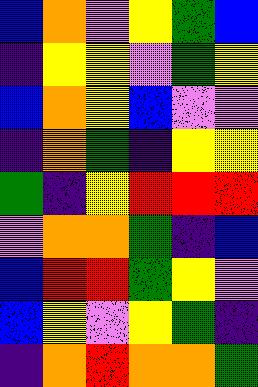[["blue", "orange", "violet", "yellow", "green", "blue"], ["indigo", "yellow", "yellow", "violet", "green", "yellow"], ["blue", "orange", "yellow", "blue", "violet", "violet"], ["indigo", "orange", "green", "indigo", "yellow", "yellow"], ["green", "indigo", "yellow", "red", "red", "red"], ["violet", "orange", "orange", "green", "indigo", "blue"], ["blue", "red", "red", "green", "yellow", "violet"], ["blue", "yellow", "violet", "yellow", "green", "indigo"], ["indigo", "orange", "red", "orange", "orange", "green"]]